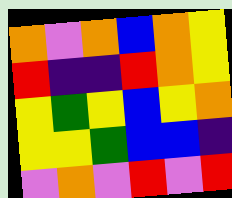[["orange", "violet", "orange", "blue", "orange", "yellow"], ["red", "indigo", "indigo", "red", "orange", "yellow"], ["yellow", "green", "yellow", "blue", "yellow", "orange"], ["yellow", "yellow", "green", "blue", "blue", "indigo"], ["violet", "orange", "violet", "red", "violet", "red"]]